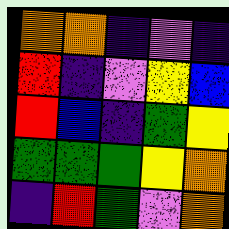[["orange", "orange", "indigo", "violet", "indigo"], ["red", "indigo", "violet", "yellow", "blue"], ["red", "blue", "indigo", "green", "yellow"], ["green", "green", "green", "yellow", "orange"], ["indigo", "red", "green", "violet", "orange"]]